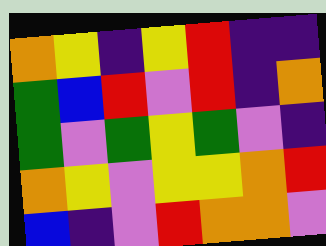[["orange", "yellow", "indigo", "yellow", "red", "indigo", "indigo"], ["green", "blue", "red", "violet", "red", "indigo", "orange"], ["green", "violet", "green", "yellow", "green", "violet", "indigo"], ["orange", "yellow", "violet", "yellow", "yellow", "orange", "red"], ["blue", "indigo", "violet", "red", "orange", "orange", "violet"]]